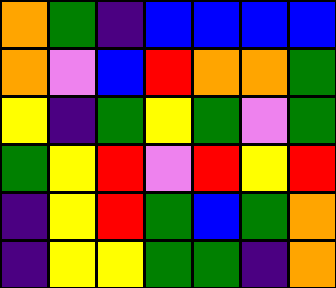[["orange", "green", "indigo", "blue", "blue", "blue", "blue"], ["orange", "violet", "blue", "red", "orange", "orange", "green"], ["yellow", "indigo", "green", "yellow", "green", "violet", "green"], ["green", "yellow", "red", "violet", "red", "yellow", "red"], ["indigo", "yellow", "red", "green", "blue", "green", "orange"], ["indigo", "yellow", "yellow", "green", "green", "indigo", "orange"]]